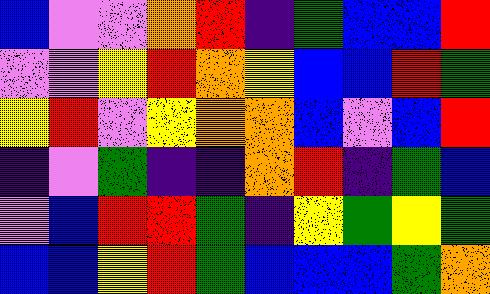[["blue", "violet", "violet", "orange", "red", "indigo", "green", "blue", "blue", "red"], ["violet", "violet", "yellow", "red", "orange", "yellow", "blue", "blue", "red", "green"], ["yellow", "red", "violet", "yellow", "orange", "orange", "blue", "violet", "blue", "red"], ["indigo", "violet", "green", "indigo", "indigo", "orange", "red", "indigo", "green", "blue"], ["violet", "blue", "red", "red", "green", "indigo", "yellow", "green", "yellow", "green"], ["blue", "blue", "yellow", "red", "green", "blue", "blue", "blue", "green", "orange"]]